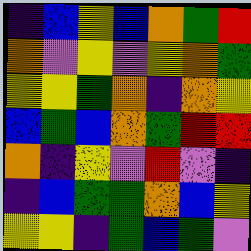[["indigo", "blue", "yellow", "blue", "orange", "green", "red"], ["orange", "violet", "yellow", "violet", "yellow", "orange", "green"], ["yellow", "yellow", "green", "orange", "indigo", "orange", "yellow"], ["blue", "green", "blue", "orange", "green", "red", "red"], ["orange", "indigo", "yellow", "violet", "red", "violet", "indigo"], ["indigo", "blue", "green", "green", "orange", "blue", "yellow"], ["yellow", "yellow", "indigo", "green", "blue", "green", "violet"]]